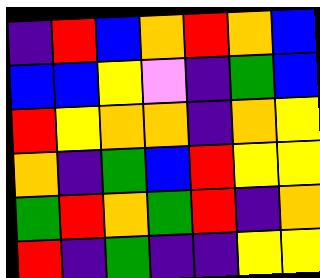[["indigo", "red", "blue", "orange", "red", "orange", "blue"], ["blue", "blue", "yellow", "violet", "indigo", "green", "blue"], ["red", "yellow", "orange", "orange", "indigo", "orange", "yellow"], ["orange", "indigo", "green", "blue", "red", "yellow", "yellow"], ["green", "red", "orange", "green", "red", "indigo", "orange"], ["red", "indigo", "green", "indigo", "indigo", "yellow", "yellow"]]